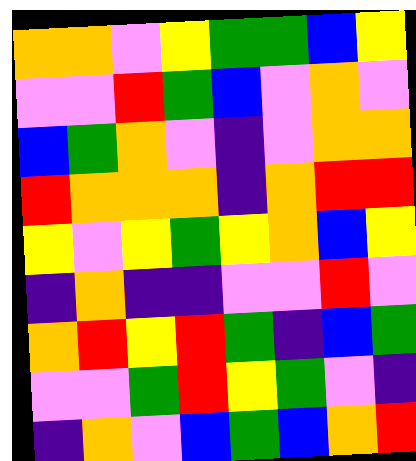[["orange", "orange", "violet", "yellow", "green", "green", "blue", "yellow"], ["violet", "violet", "red", "green", "blue", "violet", "orange", "violet"], ["blue", "green", "orange", "violet", "indigo", "violet", "orange", "orange"], ["red", "orange", "orange", "orange", "indigo", "orange", "red", "red"], ["yellow", "violet", "yellow", "green", "yellow", "orange", "blue", "yellow"], ["indigo", "orange", "indigo", "indigo", "violet", "violet", "red", "violet"], ["orange", "red", "yellow", "red", "green", "indigo", "blue", "green"], ["violet", "violet", "green", "red", "yellow", "green", "violet", "indigo"], ["indigo", "orange", "violet", "blue", "green", "blue", "orange", "red"]]